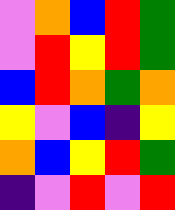[["violet", "orange", "blue", "red", "green"], ["violet", "red", "yellow", "red", "green"], ["blue", "red", "orange", "green", "orange"], ["yellow", "violet", "blue", "indigo", "yellow"], ["orange", "blue", "yellow", "red", "green"], ["indigo", "violet", "red", "violet", "red"]]